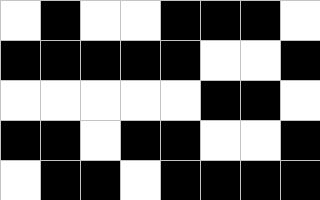[["white", "black", "white", "white", "black", "black", "black", "white"], ["black", "black", "black", "black", "black", "white", "white", "black"], ["white", "white", "white", "white", "white", "black", "black", "white"], ["black", "black", "white", "black", "black", "white", "white", "black"], ["white", "black", "black", "white", "black", "black", "black", "black"]]